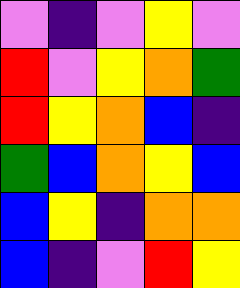[["violet", "indigo", "violet", "yellow", "violet"], ["red", "violet", "yellow", "orange", "green"], ["red", "yellow", "orange", "blue", "indigo"], ["green", "blue", "orange", "yellow", "blue"], ["blue", "yellow", "indigo", "orange", "orange"], ["blue", "indigo", "violet", "red", "yellow"]]